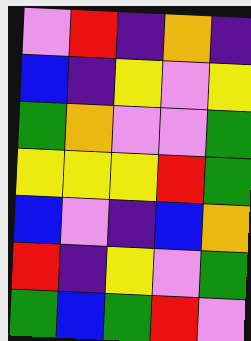[["violet", "red", "indigo", "orange", "indigo"], ["blue", "indigo", "yellow", "violet", "yellow"], ["green", "orange", "violet", "violet", "green"], ["yellow", "yellow", "yellow", "red", "green"], ["blue", "violet", "indigo", "blue", "orange"], ["red", "indigo", "yellow", "violet", "green"], ["green", "blue", "green", "red", "violet"]]